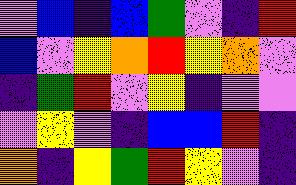[["violet", "blue", "indigo", "blue", "green", "violet", "indigo", "red"], ["blue", "violet", "yellow", "orange", "red", "yellow", "orange", "violet"], ["indigo", "green", "red", "violet", "yellow", "indigo", "violet", "violet"], ["violet", "yellow", "violet", "indigo", "blue", "blue", "red", "indigo"], ["orange", "indigo", "yellow", "green", "red", "yellow", "violet", "indigo"]]